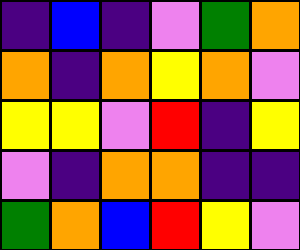[["indigo", "blue", "indigo", "violet", "green", "orange"], ["orange", "indigo", "orange", "yellow", "orange", "violet"], ["yellow", "yellow", "violet", "red", "indigo", "yellow"], ["violet", "indigo", "orange", "orange", "indigo", "indigo"], ["green", "orange", "blue", "red", "yellow", "violet"]]